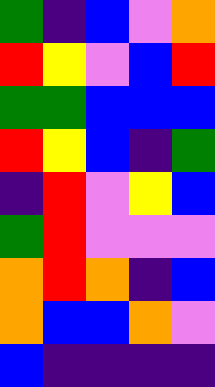[["green", "indigo", "blue", "violet", "orange"], ["red", "yellow", "violet", "blue", "red"], ["green", "green", "blue", "blue", "blue"], ["red", "yellow", "blue", "indigo", "green"], ["indigo", "red", "violet", "yellow", "blue"], ["green", "red", "violet", "violet", "violet"], ["orange", "red", "orange", "indigo", "blue"], ["orange", "blue", "blue", "orange", "violet"], ["blue", "indigo", "indigo", "indigo", "indigo"]]